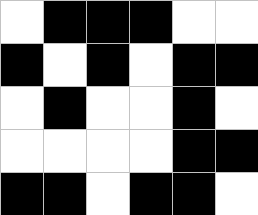[["white", "black", "black", "black", "white", "white"], ["black", "white", "black", "white", "black", "black"], ["white", "black", "white", "white", "black", "white"], ["white", "white", "white", "white", "black", "black"], ["black", "black", "white", "black", "black", "white"]]